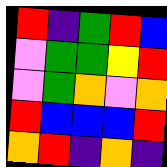[["red", "indigo", "green", "red", "blue"], ["violet", "green", "green", "yellow", "red"], ["violet", "green", "orange", "violet", "orange"], ["red", "blue", "blue", "blue", "red"], ["orange", "red", "indigo", "orange", "indigo"]]